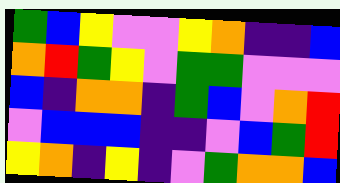[["green", "blue", "yellow", "violet", "violet", "yellow", "orange", "indigo", "indigo", "blue"], ["orange", "red", "green", "yellow", "violet", "green", "green", "violet", "violet", "violet"], ["blue", "indigo", "orange", "orange", "indigo", "green", "blue", "violet", "orange", "red"], ["violet", "blue", "blue", "blue", "indigo", "indigo", "violet", "blue", "green", "red"], ["yellow", "orange", "indigo", "yellow", "indigo", "violet", "green", "orange", "orange", "blue"]]